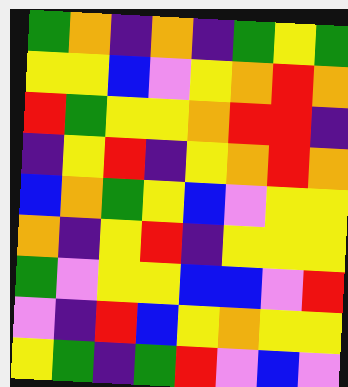[["green", "orange", "indigo", "orange", "indigo", "green", "yellow", "green"], ["yellow", "yellow", "blue", "violet", "yellow", "orange", "red", "orange"], ["red", "green", "yellow", "yellow", "orange", "red", "red", "indigo"], ["indigo", "yellow", "red", "indigo", "yellow", "orange", "red", "orange"], ["blue", "orange", "green", "yellow", "blue", "violet", "yellow", "yellow"], ["orange", "indigo", "yellow", "red", "indigo", "yellow", "yellow", "yellow"], ["green", "violet", "yellow", "yellow", "blue", "blue", "violet", "red"], ["violet", "indigo", "red", "blue", "yellow", "orange", "yellow", "yellow"], ["yellow", "green", "indigo", "green", "red", "violet", "blue", "violet"]]